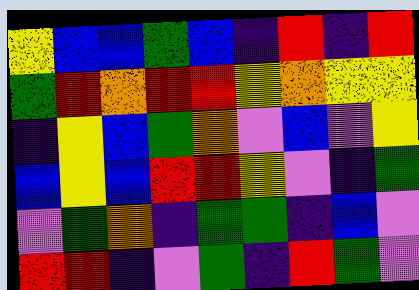[["yellow", "blue", "blue", "green", "blue", "indigo", "red", "indigo", "red"], ["green", "red", "orange", "red", "red", "yellow", "orange", "yellow", "yellow"], ["indigo", "yellow", "blue", "green", "orange", "violet", "blue", "violet", "yellow"], ["blue", "yellow", "blue", "red", "red", "yellow", "violet", "indigo", "green"], ["violet", "green", "orange", "indigo", "green", "green", "indigo", "blue", "violet"], ["red", "red", "indigo", "violet", "green", "indigo", "red", "green", "violet"]]